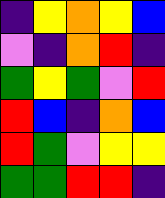[["indigo", "yellow", "orange", "yellow", "blue"], ["violet", "indigo", "orange", "red", "indigo"], ["green", "yellow", "green", "violet", "red"], ["red", "blue", "indigo", "orange", "blue"], ["red", "green", "violet", "yellow", "yellow"], ["green", "green", "red", "red", "indigo"]]